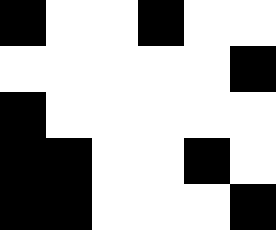[["black", "white", "white", "black", "white", "white"], ["white", "white", "white", "white", "white", "black"], ["black", "white", "white", "white", "white", "white"], ["black", "black", "white", "white", "black", "white"], ["black", "black", "white", "white", "white", "black"]]